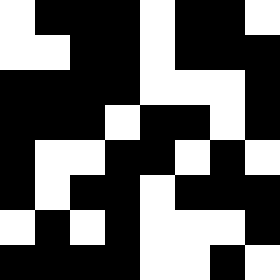[["white", "black", "black", "black", "white", "black", "black", "white"], ["white", "white", "black", "black", "white", "black", "black", "black"], ["black", "black", "black", "black", "white", "white", "white", "black"], ["black", "black", "black", "white", "black", "black", "white", "black"], ["black", "white", "white", "black", "black", "white", "black", "white"], ["black", "white", "black", "black", "white", "black", "black", "black"], ["white", "black", "white", "black", "white", "white", "white", "black"], ["black", "black", "black", "black", "white", "white", "black", "white"]]